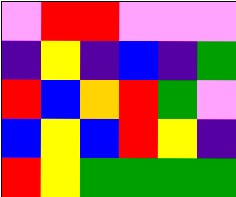[["violet", "red", "red", "violet", "violet", "violet"], ["indigo", "yellow", "indigo", "blue", "indigo", "green"], ["red", "blue", "orange", "red", "green", "violet"], ["blue", "yellow", "blue", "red", "yellow", "indigo"], ["red", "yellow", "green", "green", "green", "green"]]